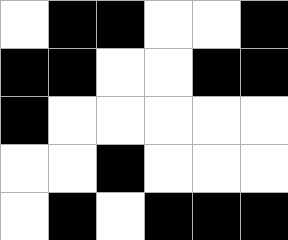[["white", "black", "black", "white", "white", "black"], ["black", "black", "white", "white", "black", "black"], ["black", "white", "white", "white", "white", "white"], ["white", "white", "black", "white", "white", "white"], ["white", "black", "white", "black", "black", "black"]]